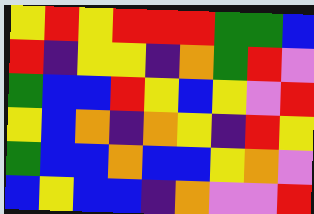[["yellow", "red", "yellow", "red", "red", "red", "green", "green", "blue"], ["red", "indigo", "yellow", "yellow", "indigo", "orange", "green", "red", "violet"], ["green", "blue", "blue", "red", "yellow", "blue", "yellow", "violet", "red"], ["yellow", "blue", "orange", "indigo", "orange", "yellow", "indigo", "red", "yellow"], ["green", "blue", "blue", "orange", "blue", "blue", "yellow", "orange", "violet"], ["blue", "yellow", "blue", "blue", "indigo", "orange", "violet", "violet", "red"]]